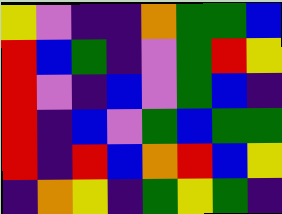[["yellow", "violet", "indigo", "indigo", "orange", "green", "green", "blue"], ["red", "blue", "green", "indigo", "violet", "green", "red", "yellow"], ["red", "violet", "indigo", "blue", "violet", "green", "blue", "indigo"], ["red", "indigo", "blue", "violet", "green", "blue", "green", "green"], ["red", "indigo", "red", "blue", "orange", "red", "blue", "yellow"], ["indigo", "orange", "yellow", "indigo", "green", "yellow", "green", "indigo"]]